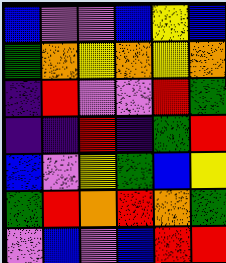[["blue", "violet", "violet", "blue", "yellow", "blue"], ["green", "orange", "yellow", "orange", "yellow", "orange"], ["indigo", "red", "violet", "violet", "red", "green"], ["indigo", "indigo", "red", "indigo", "green", "red"], ["blue", "violet", "yellow", "green", "blue", "yellow"], ["green", "red", "orange", "red", "orange", "green"], ["violet", "blue", "violet", "blue", "red", "red"]]